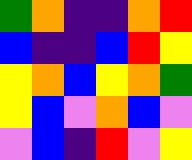[["green", "orange", "indigo", "indigo", "orange", "red"], ["blue", "indigo", "indigo", "blue", "red", "yellow"], ["yellow", "orange", "blue", "yellow", "orange", "green"], ["yellow", "blue", "violet", "orange", "blue", "violet"], ["violet", "blue", "indigo", "red", "violet", "yellow"]]